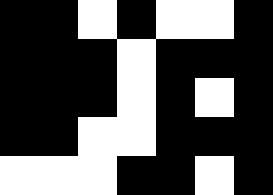[["black", "black", "white", "black", "white", "white", "black"], ["black", "black", "black", "white", "black", "black", "black"], ["black", "black", "black", "white", "black", "white", "black"], ["black", "black", "white", "white", "black", "black", "black"], ["white", "white", "white", "black", "black", "white", "black"]]